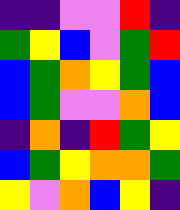[["indigo", "indigo", "violet", "violet", "red", "indigo"], ["green", "yellow", "blue", "violet", "green", "red"], ["blue", "green", "orange", "yellow", "green", "blue"], ["blue", "green", "violet", "violet", "orange", "blue"], ["indigo", "orange", "indigo", "red", "green", "yellow"], ["blue", "green", "yellow", "orange", "orange", "green"], ["yellow", "violet", "orange", "blue", "yellow", "indigo"]]